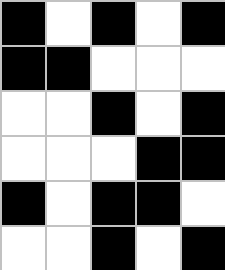[["black", "white", "black", "white", "black"], ["black", "black", "white", "white", "white"], ["white", "white", "black", "white", "black"], ["white", "white", "white", "black", "black"], ["black", "white", "black", "black", "white"], ["white", "white", "black", "white", "black"]]